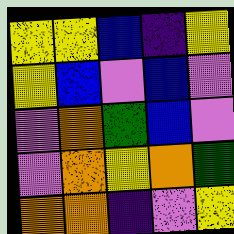[["yellow", "yellow", "blue", "indigo", "yellow"], ["yellow", "blue", "violet", "blue", "violet"], ["violet", "orange", "green", "blue", "violet"], ["violet", "orange", "yellow", "orange", "green"], ["orange", "orange", "indigo", "violet", "yellow"]]